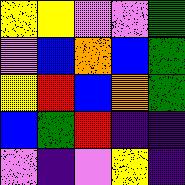[["yellow", "yellow", "violet", "violet", "green"], ["violet", "blue", "orange", "blue", "green"], ["yellow", "red", "blue", "orange", "green"], ["blue", "green", "red", "indigo", "indigo"], ["violet", "indigo", "violet", "yellow", "indigo"]]